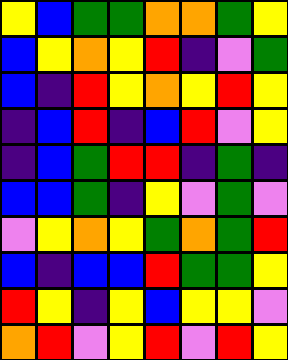[["yellow", "blue", "green", "green", "orange", "orange", "green", "yellow"], ["blue", "yellow", "orange", "yellow", "red", "indigo", "violet", "green"], ["blue", "indigo", "red", "yellow", "orange", "yellow", "red", "yellow"], ["indigo", "blue", "red", "indigo", "blue", "red", "violet", "yellow"], ["indigo", "blue", "green", "red", "red", "indigo", "green", "indigo"], ["blue", "blue", "green", "indigo", "yellow", "violet", "green", "violet"], ["violet", "yellow", "orange", "yellow", "green", "orange", "green", "red"], ["blue", "indigo", "blue", "blue", "red", "green", "green", "yellow"], ["red", "yellow", "indigo", "yellow", "blue", "yellow", "yellow", "violet"], ["orange", "red", "violet", "yellow", "red", "violet", "red", "yellow"]]